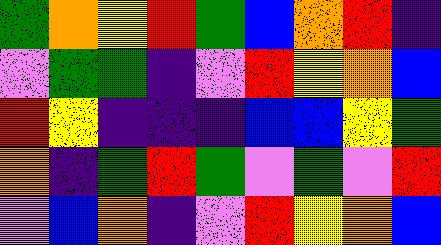[["green", "orange", "yellow", "red", "green", "blue", "orange", "red", "indigo"], ["violet", "green", "green", "indigo", "violet", "red", "yellow", "orange", "blue"], ["red", "yellow", "indigo", "indigo", "indigo", "blue", "blue", "yellow", "green"], ["orange", "indigo", "green", "red", "green", "violet", "green", "violet", "red"], ["violet", "blue", "orange", "indigo", "violet", "red", "yellow", "orange", "blue"]]